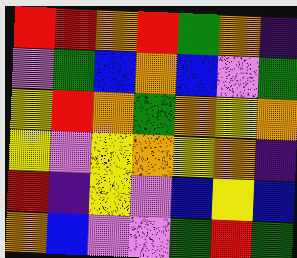[["red", "red", "orange", "red", "green", "orange", "indigo"], ["violet", "green", "blue", "orange", "blue", "violet", "green"], ["yellow", "red", "orange", "green", "orange", "yellow", "orange"], ["yellow", "violet", "yellow", "orange", "yellow", "orange", "indigo"], ["red", "indigo", "yellow", "violet", "blue", "yellow", "blue"], ["orange", "blue", "violet", "violet", "green", "red", "green"]]